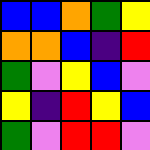[["blue", "blue", "orange", "green", "yellow"], ["orange", "orange", "blue", "indigo", "red"], ["green", "violet", "yellow", "blue", "violet"], ["yellow", "indigo", "red", "yellow", "blue"], ["green", "violet", "red", "red", "violet"]]